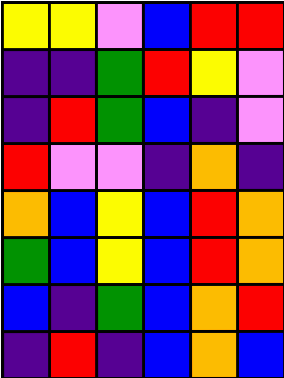[["yellow", "yellow", "violet", "blue", "red", "red"], ["indigo", "indigo", "green", "red", "yellow", "violet"], ["indigo", "red", "green", "blue", "indigo", "violet"], ["red", "violet", "violet", "indigo", "orange", "indigo"], ["orange", "blue", "yellow", "blue", "red", "orange"], ["green", "blue", "yellow", "blue", "red", "orange"], ["blue", "indigo", "green", "blue", "orange", "red"], ["indigo", "red", "indigo", "blue", "orange", "blue"]]